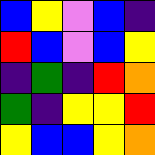[["blue", "yellow", "violet", "blue", "indigo"], ["red", "blue", "violet", "blue", "yellow"], ["indigo", "green", "indigo", "red", "orange"], ["green", "indigo", "yellow", "yellow", "red"], ["yellow", "blue", "blue", "yellow", "orange"]]